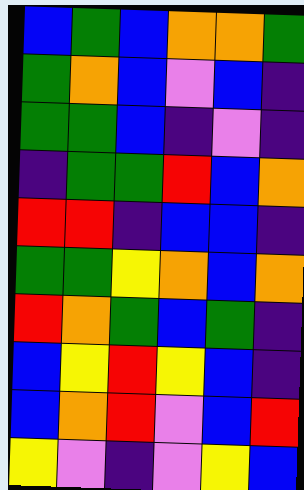[["blue", "green", "blue", "orange", "orange", "green"], ["green", "orange", "blue", "violet", "blue", "indigo"], ["green", "green", "blue", "indigo", "violet", "indigo"], ["indigo", "green", "green", "red", "blue", "orange"], ["red", "red", "indigo", "blue", "blue", "indigo"], ["green", "green", "yellow", "orange", "blue", "orange"], ["red", "orange", "green", "blue", "green", "indigo"], ["blue", "yellow", "red", "yellow", "blue", "indigo"], ["blue", "orange", "red", "violet", "blue", "red"], ["yellow", "violet", "indigo", "violet", "yellow", "blue"]]